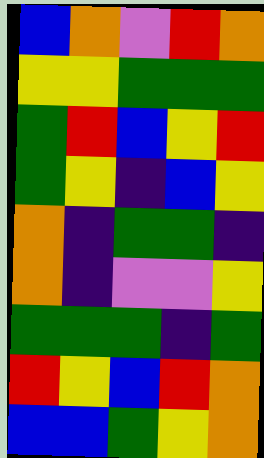[["blue", "orange", "violet", "red", "orange"], ["yellow", "yellow", "green", "green", "green"], ["green", "red", "blue", "yellow", "red"], ["green", "yellow", "indigo", "blue", "yellow"], ["orange", "indigo", "green", "green", "indigo"], ["orange", "indigo", "violet", "violet", "yellow"], ["green", "green", "green", "indigo", "green"], ["red", "yellow", "blue", "red", "orange"], ["blue", "blue", "green", "yellow", "orange"]]